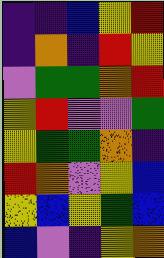[["indigo", "indigo", "blue", "yellow", "red"], ["indigo", "orange", "indigo", "red", "yellow"], ["violet", "green", "green", "orange", "red"], ["yellow", "red", "violet", "violet", "green"], ["yellow", "green", "green", "orange", "indigo"], ["red", "orange", "violet", "yellow", "blue"], ["yellow", "blue", "yellow", "green", "blue"], ["blue", "violet", "indigo", "yellow", "orange"]]